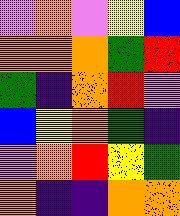[["violet", "orange", "violet", "yellow", "blue"], ["orange", "orange", "orange", "green", "red"], ["green", "indigo", "orange", "red", "violet"], ["blue", "yellow", "orange", "green", "indigo"], ["violet", "orange", "red", "yellow", "green"], ["orange", "indigo", "indigo", "orange", "orange"]]